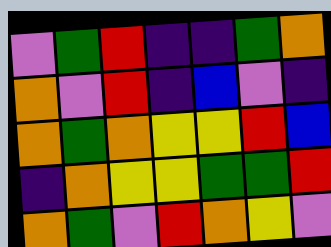[["violet", "green", "red", "indigo", "indigo", "green", "orange"], ["orange", "violet", "red", "indigo", "blue", "violet", "indigo"], ["orange", "green", "orange", "yellow", "yellow", "red", "blue"], ["indigo", "orange", "yellow", "yellow", "green", "green", "red"], ["orange", "green", "violet", "red", "orange", "yellow", "violet"]]